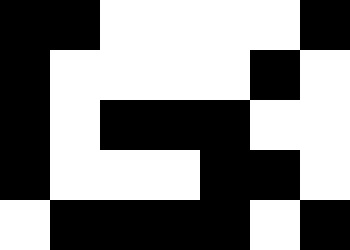[["black", "black", "white", "white", "white", "white", "black"], ["black", "white", "white", "white", "white", "black", "white"], ["black", "white", "black", "black", "black", "white", "white"], ["black", "white", "white", "white", "black", "black", "white"], ["white", "black", "black", "black", "black", "white", "black"]]